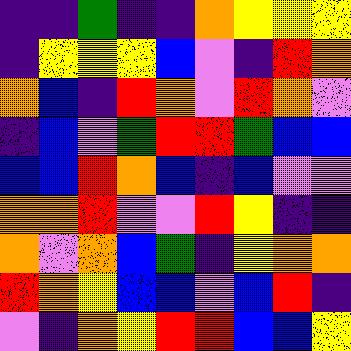[["indigo", "indigo", "green", "indigo", "indigo", "orange", "yellow", "yellow", "yellow"], ["indigo", "yellow", "yellow", "yellow", "blue", "violet", "indigo", "red", "orange"], ["orange", "blue", "indigo", "red", "orange", "violet", "red", "orange", "violet"], ["indigo", "blue", "violet", "green", "red", "red", "green", "blue", "blue"], ["blue", "blue", "red", "orange", "blue", "indigo", "blue", "violet", "violet"], ["orange", "orange", "red", "violet", "violet", "red", "yellow", "indigo", "indigo"], ["orange", "violet", "orange", "blue", "green", "indigo", "yellow", "orange", "orange"], ["red", "orange", "yellow", "blue", "blue", "violet", "blue", "red", "indigo"], ["violet", "indigo", "orange", "yellow", "red", "red", "blue", "blue", "yellow"]]